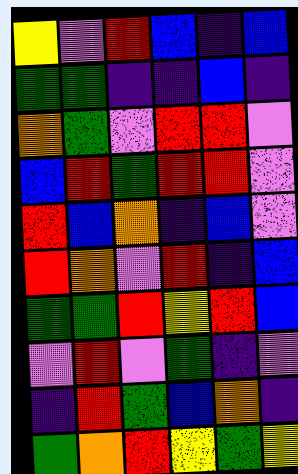[["yellow", "violet", "red", "blue", "indigo", "blue"], ["green", "green", "indigo", "indigo", "blue", "indigo"], ["orange", "green", "violet", "red", "red", "violet"], ["blue", "red", "green", "red", "red", "violet"], ["red", "blue", "orange", "indigo", "blue", "violet"], ["red", "orange", "violet", "red", "indigo", "blue"], ["green", "green", "red", "yellow", "red", "blue"], ["violet", "red", "violet", "green", "indigo", "violet"], ["indigo", "red", "green", "blue", "orange", "indigo"], ["green", "orange", "red", "yellow", "green", "yellow"]]